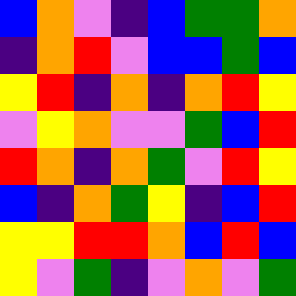[["blue", "orange", "violet", "indigo", "blue", "green", "green", "orange"], ["indigo", "orange", "red", "violet", "blue", "blue", "green", "blue"], ["yellow", "red", "indigo", "orange", "indigo", "orange", "red", "yellow"], ["violet", "yellow", "orange", "violet", "violet", "green", "blue", "red"], ["red", "orange", "indigo", "orange", "green", "violet", "red", "yellow"], ["blue", "indigo", "orange", "green", "yellow", "indigo", "blue", "red"], ["yellow", "yellow", "red", "red", "orange", "blue", "red", "blue"], ["yellow", "violet", "green", "indigo", "violet", "orange", "violet", "green"]]